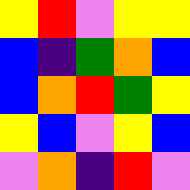[["yellow", "red", "violet", "yellow", "yellow"], ["blue", "indigo", "green", "orange", "blue"], ["blue", "orange", "red", "green", "yellow"], ["yellow", "blue", "violet", "yellow", "blue"], ["violet", "orange", "indigo", "red", "violet"]]